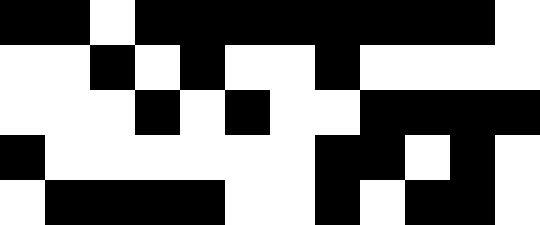[["black", "black", "white", "black", "black", "black", "black", "black", "black", "black", "black", "white"], ["white", "white", "black", "white", "black", "white", "white", "black", "white", "white", "white", "white"], ["white", "white", "white", "black", "white", "black", "white", "white", "black", "black", "black", "black"], ["black", "white", "white", "white", "white", "white", "white", "black", "black", "white", "black", "white"], ["white", "black", "black", "black", "black", "white", "white", "black", "white", "black", "black", "white"]]